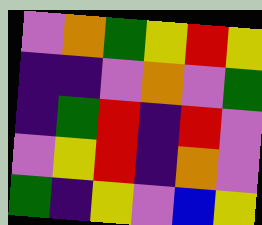[["violet", "orange", "green", "yellow", "red", "yellow"], ["indigo", "indigo", "violet", "orange", "violet", "green"], ["indigo", "green", "red", "indigo", "red", "violet"], ["violet", "yellow", "red", "indigo", "orange", "violet"], ["green", "indigo", "yellow", "violet", "blue", "yellow"]]